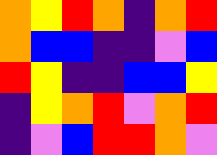[["orange", "yellow", "red", "orange", "indigo", "orange", "red"], ["orange", "blue", "blue", "indigo", "indigo", "violet", "blue"], ["red", "yellow", "indigo", "indigo", "blue", "blue", "yellow"], ["indigo", "yellow", "orange", "red", "violet", "orange", "red"], ["indigo", "violet", "blue", "red", "red", "orange", "violet"]]